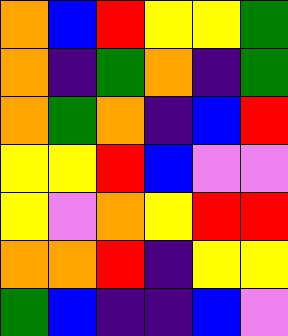[["orange", "blue", "red", "yellow", "yellow", "green"], ["orange", "indigo", "green", "orange", "indigo", "green"], ["orange", "green", "orange", "indigo", "blue", "red"], ["yellow", "yellow", "red", "blue", "violet", "violet"], ["yellow", "violet", "orange", "yellow", "red", "red"], ["orange", "orange", "red", "indigo", "yellow", "yellow"], ["green", "blue", "indigo", "indigo", "blue", "violet"]]